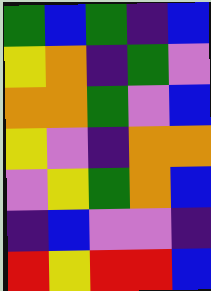[["green", "blue", "green", "indigo", "blue"], ["yellow", "orange", "indigo", "green", "violet"], ["orange", "orange", "green", "violet", "blue"], ["yellow", "violet", "indigo", "orange", "orange"], ["violet", "yellow", "green", "orange", "blue"], ["indigo", "blue", "violet", "violet", "indigo"], ["red", "yellow", "red", "red", "blue"]]